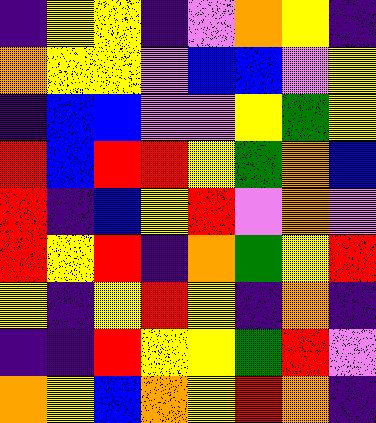[["indigo", "yellow", "yellow", "indigo", "violet", "orange", "yellow", "indigo"], ["orange", "yellow", "yellow", "violet", "blue", "blue", "violet", "yellow"], ["indigo", "blue", "blue", "violet", "violet", "yellow", "green", "yellow"], ["red", "blue", "red", "red", "yellow", "green", "orange", "blue"], ["red", "indigo", "blue", "yellow", "red", "violet", "orange", "violet"], ["red", "yellow", "red", "indigo", "orange", "green", "yellow", "red"], ["yellow", "indigo", "yellow", "red", "yellow", "indigo", "orange", "indigo"], ["indigo", "indigo", "red", "yellow", "yellow", "green", "red", "violet"], ["orange", "yellow", "blue", "orange", "yellow", "red", "orange", "indigo"]]